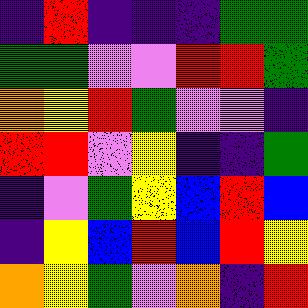[["indigo", "red", "indigo", "indigo", "indigo", "green", "green"], ["green", "green", "violet", "violet", "red", "red", "green"], ["orange", "yellow", "red", "green", "violet", "violet", "indigo"], ["red", "red", "violet", "yellow", "indigo", "indigo", "green"], ["indigo", "violet", "green", "yellow", "blue", "red", "blue"], ["indigo", "yellow", "blue", "red", "blue", "red", "yellow"], ["orange", "yellow", "green", "violet", "orange", "indigo", "red"]]